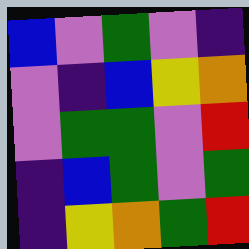[["blue", "violet", "green", "violet", "indigo"], ["violet", "indigo", "blue", "yellow", "orange"], ["violet", "green", "green", "violet", "red"], ["indigo", "blue", "green", "violet", "green"], ["indigo", "yellow", "orange", "green", "red"]]